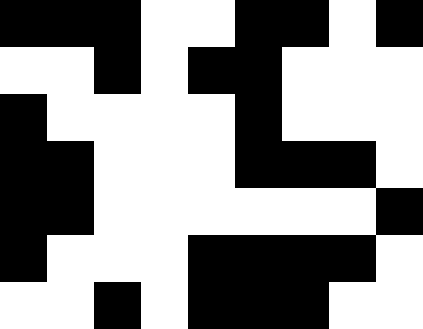[["black", "black", "black", "white", "white", "black", "black", "white", "black"], ["white", "white", "black", "white", "black", "black", "white", "white", "white"], ["black", "white", "white", "white", "white", "black", "white", "white", "white"], ["black", "black", "white", "white", "white", "black", "black", "black", "white"], ["black", "black", "white", "white", "white", "white", "white", "white", "black"], ["black", "white", "white", "white", "black", "black", "black", "black", "white"], ["white", "white", "black", "white", "black", "black", "black", "white", "white"]]